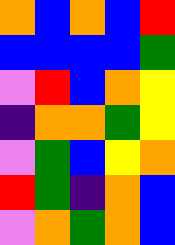[["orange", "blue", "orange", "blue", "red"], ["blue", "blue", "blue", "blue", "green"], ["violet", "red", "blue", "orange", "yellow"], ["indigo", "orange", "orange", "green", "yellow"], ["violet", "green", "blue", "yellow", "orange"], ["red", "green", "indigo", "orange", "blue"], ["violet", "orange", "green", "orange", "blue"]]